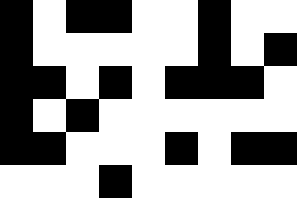[["black", "white", "black", "black", "white", "white", "black", "white", "white"], ["black", "white", "white", "white", "white", "white", "black", "white", "black"], ["black", "black", "white", "black", "white", "black", "black", "black", "white"], ["black", "white", "black", "white", "white", "white", "white", "white", "white"], ["black", "black", "white", "white", "white", "black", "white", "black", "black"], ["white", "white", "white", "black", "white", "white", "white", "white", "white"]]